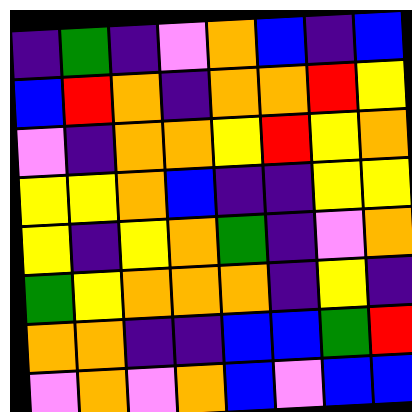[["indigo", "green", "indigo", "violet", "orange", "blue", "indigo", "blue"], ["blue", "red", "orange", "indigo", "orange", "orange", "red", "yellow"], ["violet", "indigo", "orange", "orange", "yellow", "red", "yellow", "orange"], ["yellow", "yellow", "orange", "blue", "indigo", "indigo", "yellow", "yellow"], ["yellow", "indigo", "yellow", "orange", "green", "indigo", "violet", "orange"], ["green", "yellow", "orange", "orange", "orange", "indigo", "yellow", "indigo"], ["orange", "orange", "indigo", "indigo", "blue", "blue", "green", "red"], ["violet", "orange", "violet", "orange", "blue", "violet", "blue", "blue"]]